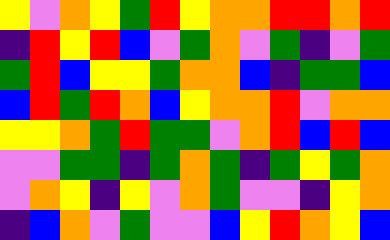[["yellow", "violet", "orange", "yellow", "green", "red", "yellow", "orange", "orange", "red", "red", "orange", "red"], ["indigo", "red", "yellow", "red", "blue", "violet", "green", "orange", "violet", "green", "indigo", "violet", "green"], ["green", "red", "blue", "yellow", "yellow", "green", "orange", "orange", "blue", "indigo", "green", "green", "blue"], ["blue", "red", "green", "red", "orange", "blue", "yellow", "orange", "orange", "red", "violet", "orange", "orange"], ["yellow", "yellow", "orange", "green", "red", "green", "green", "violet", "orange", "red", "blue", "red", "blue"], ["violet", "violet", "green", "green", "indigo", "green", "orange", "green", "indigo", "green", "yellow", "green", "orange"], ["violet", "orange", "yellow", "indigo", "yellow", "violet", "orange", "green", "violet", "violet", "indigo", "yellow", "orange"], ["indigo", "blue", "orange", "violet", "green", "violet", "violet", "blue", "yellow", "red", "orange", "yellow", "blue"]]